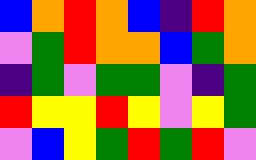[["blue", "orange", "red", "orange", "blue", "indigo", "red", "orange"], ["violet", "green", "red", "orange", "orange", "blue", "green", "orange"], ["indigo", "green", "violet", "green", "green", "violet", "indigo", "green"], ["red", "yellow", "yellow", "red", "yellow", "violet", "yellow", "green"], ["violet", "blue", "yellow", "green", "red", "green", "red", "violet"]]